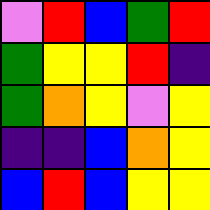[["violet", "red", "blue", "green", "red"], ["green", "yellow", "yellow", "red", "indigo"], ["green", "orange", "yellow", "violet", "yellow"], ["indigo", "indigo", "blue", "orange", "yellow"], ["blue", "red", "blue", "yellow", "yellow"]]